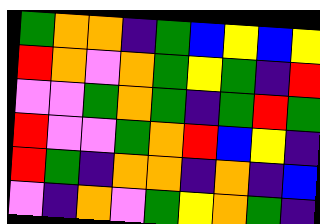[["green", "orange", "orange", "indigo", "green", "blue", "yellow", "blue", "yellow"], ["red", "orange", "violet", "orange", "green", "yellow", "green", "indigo", "red"], ["violet", "violet", "green", "orange", "green", "indigo", "green", "red", "green"], ["red", "violet", "violet", "green", "orange", "red", "blue", "yellow", "indigo"], ["red", "green", "indigo", "orange", "orange", "indigo", "orange", "indigo", "blue"], ["violet", "indigo", "orange", "violet", "green", "yellow", "orange", "green", "indigo"]]